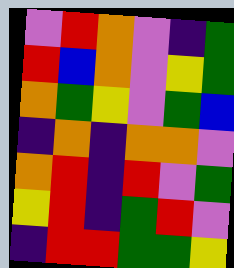[["violet", "red", "orange", "violet", "indigo", "green"], ["red", "blue", "orange", "violet", "yellow", "green"], ["orange", "green", "yellow", "violet", "green", "blue"], ["indigo", "orange", "indigo", "orange", "orange", "violet"], ["orange", "red", "indigo", "red", "violet", "green"], ["yellow", "red", "indigo", "green", "red", "violet"], ["indigo", "red", "red", "green", "green", "yellow"]]